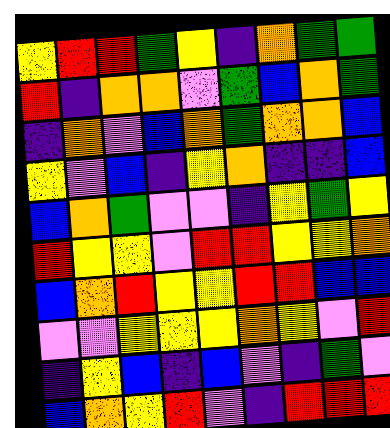[["yellow", "red", "red", "green", "yellow", "indigo", "orange", "green", "green"], ["red", "indigo", "orange", "orange", "violet", "green", "blue", "orange", "green"], ["indigo", "orange", "violet", "blue", "orange", "green", "orange", "orange", "blue"], ["yellow", "violet", "blue", "indigo", "yellow", "orange", "indigo", "indigo", "blue"], ["blue", "orange", "green", "violet", "violet", "indigo", "yellow", "green", "yellow"], ["red", "yellow", "yellow", "violet", "red", "red", "yellow", "yellow", "orange"], ["blue", "orange", "red", "yellow", "yellow", "red", "red", "blue", "blue"], ["violet", "violet", "yellow", "yellow", "yellow", "orange", "yellow", "violet", "red"], ["indigo", "yellow", "blue", "indigo", "blue", "violet", "indigo", "green", "violet"], ["blue", "orange", "yellow", "red", "violet", "indigo", "red", "red", "red"]]